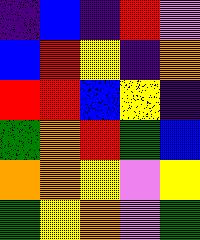[["indigo", "blue", "indigo", "red", "violet"], ["blue", "red", "yellow", "indigo", "orange"], ["red", "red", "blue", "yellow", "indigo"], ["green", "orange", "red", "green", "blue"], ["orange", "orange", "yellow", "violet", "yellow"], ["green", "yellow", "orange", "violet", "green"]]